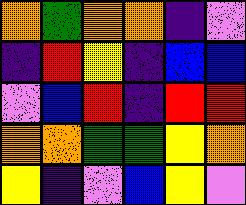[["orange", "green", "orange", "orange", "indigo", "violet"], ["indigo", "red", "yellow", "indigo", "blue", "blue"], ["violet", "blue", "red", "indigo", "red", "red"], ["orange", "orange", "green", "green", "yellow", "orange"], ["yellow", "indigo", "violet", "blue", "yellow", "violet"]]